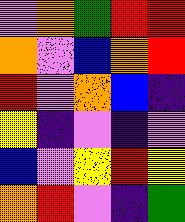[["violet", "orange", "green", "red", "red"], ["orange", "violet", "blue", "orange", "red"], ["red", "violet", "orange", "blue", "indigo"], ["yellow", "indigo", "violet", "indigo", "violet"], ["blue", "violet", "yellow", "red", "yellow"], ["orange", "red", "violet", "indigo", "green"]]